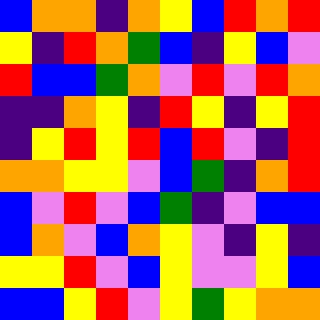[["blue", "orange", "orange", "indigo", "orange", "yellow", "blue", "red", "orange", "red"], ["yellow", "indigo", "red", "orange", "green", "blue", "indigo", "yellow", "blue", "violet"], ["red", "blue", "blue", "green", "orange", "violet", "red", "violet", "red", "orange"], ["indigo", "indigo", "orange", "yellow", "indigo", "red", "yellow", "indigo", "yellow", "red"], ["indigo", "yellow", "red", "yellow", "red", "blue", "red", "violet", "indigo", "red"], ["orange", "orange", "yellow", "yellow", "violet", "blue", "green", "indigo", "orange", "red"], ["blue", "violet", "red", "violet", "blue", "green", "indigo", "violet", "blue", "blue"], ["blue", "orange", "violet", "blue", "orange", "yellow", "violet", "indigo", "yellow", "indigo"], ["yellow", "yellow", "red", "violet", "blue", "yellow", "violet", "violet", "yellow", "blue"], ["blue", "blue", "yellow", "red", "violet", "yellow", "green", "yellow", "orange", "orange"]]